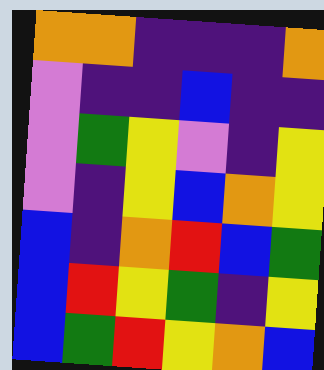[["orange", "orange", "indigo", "indigo", "indigo", "orange"], ["violet", "indigo", "indigo", "blue", "indigo", "indigo"], ["violet", "green", "yellow", "violet", "indigo", "yellow"], ["violet", "indigo", "yellow", "blue", "orange", "yellow"], ["blue", "indigo", "orange", "red", "blue", "green"], ["blue", "red", "yellow", "green", "indigo", "yellow"], ["blue", "green", "red", "yellow", "orange", "blue"]]